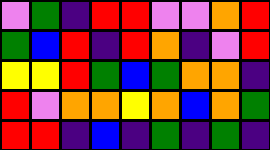[["violet", "green", "indigo", "red", "red", "violet", "violet", "orange", "red"], ["green", "blue", "red", "indigo", "red", "orange", "indigo", "violet", "red"], ["yellow", "yellow", "red", "green", "blue", "green", "orange", "orange", "indigo"], ["red", "violet", "orange", "orange", "yellow", "orange", "blue", "orange", "green"], ["red", "red", "indigo", "blue", "indigo", "green", "indigo", "green", "indigo"]]